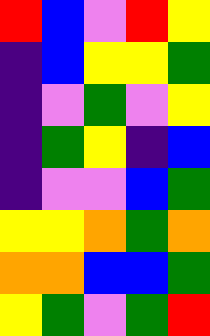[["red", "blue", "violet", "red", "yellow"], ["indigo", "blue", "yellow", "yellow", "green"], ["indigo", "violet", "green", "violet", "yellow"], ["indigo", "green", "yellow", "indigo", "blue"], ["indigo", "violet", "violet", "blue", "green"], ["yellow", "yellow", "orange", "green", "orange"], ["orange", "orange", "blue", "blue", "green"], ["yellow", "green", "violet", "green", "red"]]